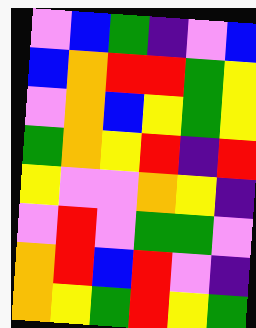[["violet", "blue", "green", "indigo", "violet", "blue"], ["blue", "orange", "red", "red", "green", "yellow"], ["violet", "orange", "blue", "yellow", "green", "yellow"], ["green", "orange", "yellow", "red", "indigo", "red"], ["yellow", "violet", "violet", "orange", "yellow", "indigo"], ["violet", "red", "violet", "green", "green", "violet"], ["orange", "red", "blue", "red", "violet", "indigo"], ["orange", "yellow", "green", "red", "yellow", "green"]]